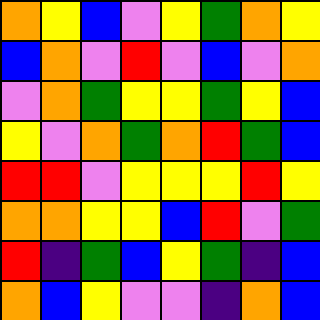[["orange", "yellow", "blue", "violet", "yellow", "green", "orange", "yellow"], ["blue", "orange", "violet", "red", "violet", "blue", "violet", "orange"], ["violet", "orange", "green", "yellow", "yellow", "green", "yellow", "blue"], ["yellow", "violet", "orange", "green", "orange", "red", "green", "blue"], ["red", "red", "violet", "yellow", "yellow", "yellow", "red", "yellow"], ["orange", "orange", "yellow", "yellow", "blue", "red", "violet", "green"], ["red", "indigo", "green", "blue", "yellow", "green", "indigo", "blue"], ["orange", "blue", "yellow", "violet", "violet", "indigo", "orange", "blue"]]